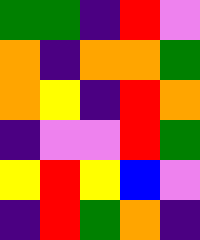[["green", "green", "indigo", "red", "violet"], ["orange", "indigo", "orange", "orange", "green"], ["orange", "yellow", "indigo", "red", "orange"], ["indigo", "violet", "violet", "red", "green"], ["yellow", "red", "yellow", "blue", "violet"], ["indigo", "red", "green", "orange", "indigo"]]